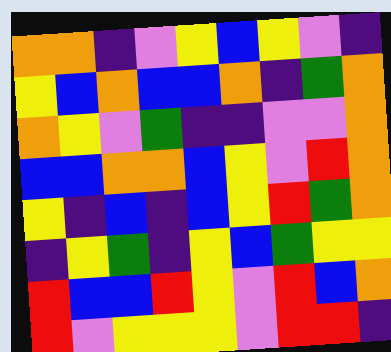[["orange", "orange", "indigo", "violet", "yellow", "blue", "yellow", "violet", "indigo"], ["yellow", "blue", "orange", "blue", "blue", "orange", "indigo", "green", "orange"], ["orange", "yellow", "violet", "green", "indigo", "indigo", "violet", "violet", "orange"], ["blue", "blue", "orange", "orange", "blue", "yellow", "violet", "red", "orange"], ["yellow", "indigo", "blue", "indigo", "blue", "yellow", "red", "green", "orange"], ["indigo", "yellow", "green", "indigo", "yellow", "blue", "green", "yellow", "yellow"], ["red", "blue", "blue", "red", "yellow", "violet", "red", "blue", "orange"], ["red", "violet", "yellow", "yellow", "yellow", "violet", "red", "red", "indigo"]]